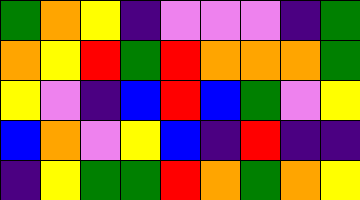[["green", "orange", "yellow", "indigo", "violet", "violet", "violet", "indigo", "green"], ["orange", "yellow", "red", "green", "red", "orange", "orange", "orange", "green"], ["yellow", "violet", "indigo", "blue", "red", "blue", "green", "violet", "yellow"], ["blue", "orange", "violet", "yellow", "blue", "indigo", "red", "indigo", "indigo"], ["indigo", "yellow", "green", "green", "red", "orange", "green", "orange", "yellow"]]